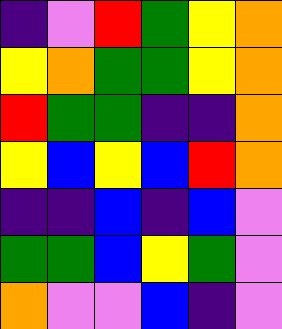[["indigo", "violet", "red", "green", "yellow", "orange"], ["yellow", "orange", "green", "green", "yellow", "orange"], ["red", "green", "green", "indigo", "indigo", "orange"], ["yellow", "blue", "yellow", "blue", "red", "orange"], ["indigo", "indigo", "blue", "indigo", "blue", "violet"], ["green", "green", "blue", "yellow", "green", "violet"], ["orange", "violet", "violet", "blue", "indigo", "violet"]]